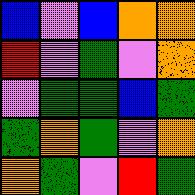[["blue", "violet", "blue", "orange", "orange"], ["red", "violet", "green", "violet", "orange"], ["violet", "green", "green", "blue", "green"], ["green", "orange", "green", "violet", "orange"], ["orange", "green", "violet", "red", "green"]]